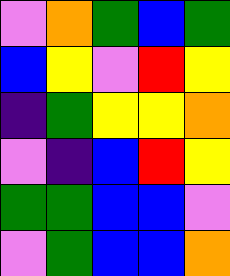[["violet", "orange", "green", "blue", "green"], ["blue", "yellow", "violet", "red", "yellow"], ["indigo", "green", "yellow", "yellow", "orange"], ["violet", "indigo", "blue", "red", "yellow"], ["green", "green", "blue", "blue", "violet"], ["violet", "green", "blue", "blue", "orange"]]